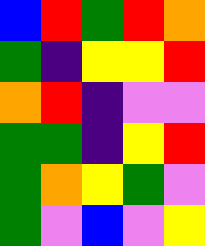[["blue", "red", "green", "red", "orange"], ["green", "indigo", "yellow", "yellow", "red"], ["orange", "red", "indigo", "violet", "violet"], ["green", "green", "indigo", "yellow", "red"], ["green", "orange", "yellow", "green", "violet"], ["green", "violet", "blue", "violet", "yellow"]]